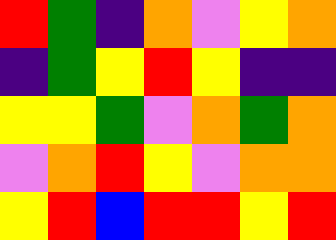[["red", "green", "indigo", "orange", "violet", "yellow", "orange"], ["indigo", "green", "yellow", "red", "yellow", "indigo", "indigo"], ["yellow", "yellow", "green", "violet", "orange", "green", "orange"], ["violet", "orange", "red", "yellow", "violet", "orange", "orange"], ["yellow", "red", "blue", "red", "red", "yellow", "red"]]